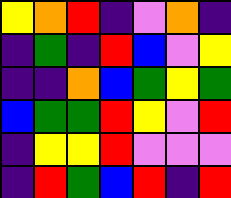[["yellow", "orange", "red", "indigo", "violet", "orange", "indigo"], ["indigo", "green", "indigo", "red", "blue", "violet", "yellow"], ["indigo", "indigo", "orange", "blue", "green", "yellow", "green"], ["blue", "green", "green", "red", "yellow", "violet", "red"], ["indigo", "yellow", "yellow", "red", "violet", "violet", "violet"], ["indigo", "red", "green", "blue", "red", "indigo", "red"]]